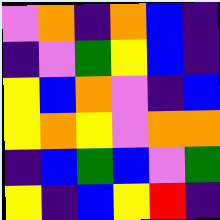[["violet", "orange", "indigo", "orange", "blue", "indigo"], ["indigo", "violet", "green", "yellow", "blue", "indigo"], ["yellow", "blue", "orange", "violet", "indigo", "blue"], ["yellow", "orange", "yellow", "violet", "orange", "orange"], ["indigo", "blue", "green", "blue", "violet", "green"], ["yellow", "indigo", "blue", "yellow", "red", "indigo"]]